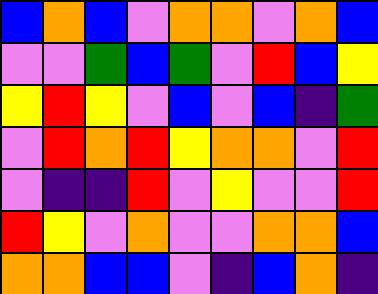[["blue", "orange", "blue", "violet", "orange", "orange", "violet", "orange", "blue"], ["violet", "violet", "green", "blue", "green", "violet", "red", "blue", "yellow"], ["yellow", "red", "yellow", "violet", "blue", "violet", "blue", "indigo", "green"], ["violet", "red", "orange", "red", "yellow", "orange", "orange", "violet", "red"], ["violet", "indigo", "indigo", "red", "violet", "yellow", "violet", "violet", "red"], ["red", "yellow", "violet", "orange", "violet", "violet", "orange", "orange", "blue"], ["orange", "orange", "blue", "blue", "violet", "indigo", "blue", "orange", "indigo"]]